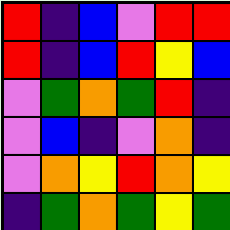[["red", "indigo", "blue", "violet", "red", "red"], ["red", "indigo", "blue", "red", "yellow", "blue"], ["violet", "green", "orange", "green", "red", "indigo"], ["violet", "blue", "indigo", "violet", "orange", "indigo"], ["violet", "orange", "yellow", "red", "orange", "yellow"], ["indigo", "green", "orange", "green", "yellow", "green"]]